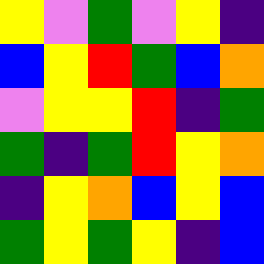[["yellow", "violet", "green", "violet", "yellow", "indigo"], ["blue", "yellow", "red", "green", "blue", "orange"], ["violet", "yellow", "yellow", "red", "indigo", "green"], ["green", "indigo", "green", "red", "yellow", "orange"], ["indigo", "yellow", "orange", "blue", "yellow", "blue"], ["green", "yellow", "green", "yellow", "indigo", "blue"]]